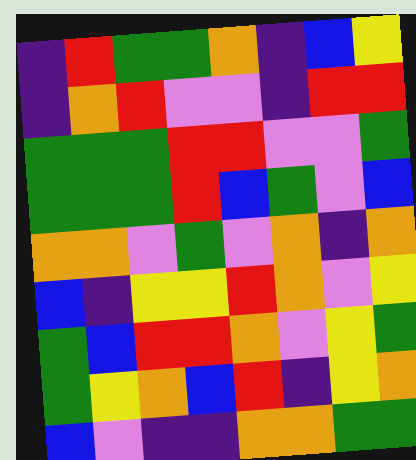[["indigo", "red", "green", "green", "orange", "indigo", "blue", "yellow"], ["indigo", "orange", "red", "violet", "violet", "indigo", "red", "red"], ["green", "green", "green", "red", "red", "violet", "violet", "green"], ["green", "green", "green", "red", "blue", "green", "violet", "blue"], ["orange", "orange", "violet", "green", "violet", "orange", "indigo", "orange"], ["blue", "indigo", "yellow", "yellow", "red", "orange", "violet", "yellow"], ["green", "blue", "red", "red", "orange", "violet", "yellow", "green"], ["green", "yellow", "orange", "blue", "red", "indigo", "yellow", "orange"], ["blue", "violet", "indigo", "indigo", "orange", "orange", "green", "green"]]